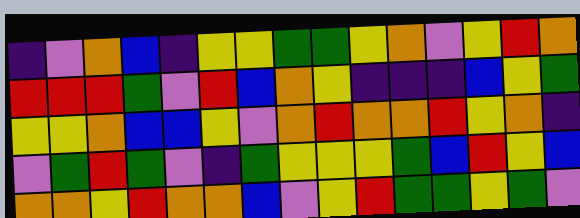[["indigo", "violet", "orange", "blue", "indigo", "yellow", "yellow", "green", "green", "yellow", "orange", "violet", "yellow", "red", "orange"], ["red", "red", "red", "green", "violet", "red", "blue", "orange", "yellow", "indigo", "indigo", "indigo", "blue", "yellow", "green"], ["yellow", "yellow", "orange", "blue", "blue", "yellow", "violet", "orange", "red", "orange", "orange", "red", "yellow", "orange", "indigo"], ["violet", "green", "red", "green", "violet", "indigo", "green", "yellow", "yellow", "yellow", "green", "blue", "red", "yellow", "blue"], ["orange", "orange", "yellow", "red", "orange", "orange", "blue", "violet", "yellow", "red", "green", "green", "yellow", "green", "violet"]]